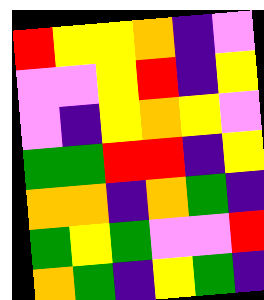[["red", "yellow", "yellow", "orange", "indigo", "violet"], ["violet", "violet", "yellow", "red", "indigo", "yellow"], ["violet", "indigo", "yellow", "orange", "yellow", "violet"], ["green", "green", "red", "red", "indigo", "yellow"], ["orange", "orange", "indigo", "orange", "green", "indigo"], ["green", "yellow", "green", "violet", "violet", "red"], ["orange", "green", "indigo", "yellow", "green", "indigo"]]